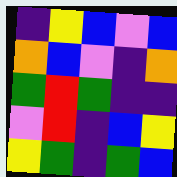[["indigo", "yellow", "blue", "violet", "blue"], ["orange", "blue", "violet", "indigo", "orange"], ["green", "red", "green", "indigo", "indigo"], ["violet", "red", "indigo", "blue", "yellow"], ["yellow", "green", "indigo", "green", "blue"]]